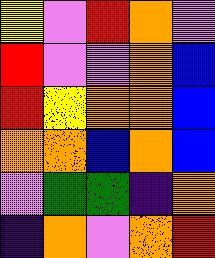[["yellow", "violet", "red", "orange", "violet"], ["red", "violet", "violet", "orange", "blue"], ["red", "yellow", "orange", "orange", "blue"], ["orange", "orange", "blue", "orange", "blue"], ["violet", "green", "green", "indigo", "orange"], ["indigo", "orange", "violet", "orange", "red"]]